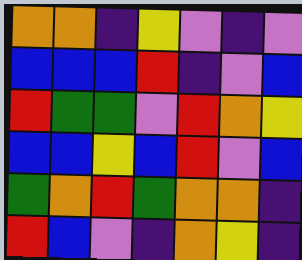[["orange", "orange", "indigo", "yellow", "violet", "indigo", "violet"], ["blue", "blue", "blue", "red", "indigo", "violet", "blue"], ["red", "green", "green", "violet", "red", "orange", "yellow"], ["blue", "blue", "yellow", "blue", "red", "violet", "blue"], ["green", "orange", "red", "green", "orange", "orange", "indigo"], ["red", "blue", "violet", "indigo", "orange", "yellow", "indigo"]]